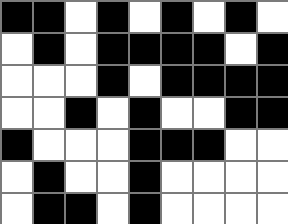[["black", "black", "white", "black", "white", "black", "white", "black", "white"], ["white", "black", "white", "black", "black", "black", "black", "white", "black"], ["white", "white", "white", "black", "white", "black", "black", "black", "black"], ["white", "white", "black", "white", "black", "white", "white", "black", "black"], ["black", "white", "white", "white", "black", "black", "black", "white", "white"], ["white", "black", "white", "white", "black", "white", "white", "white", "white"], ["white", "black", "black", "white", "black", "white", "white", "white", "white"]]